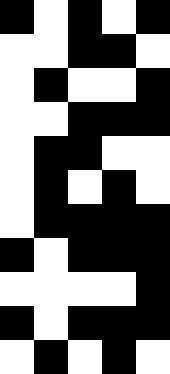[["black", "white", "black", "white", "black"], ["white", "white", "black", "black", "white"], ["white", "black", "white", "white", "black"], ["white", "white", "black", "black", "black"], ["white", "black", "black", "white", "white"], ["white", "black", "white", "black", "white"], ["white", "black", "black", "black", "black"], ["black", "white", "black", "black", "black"], ["white", "white", "white", "white", "black"], ["black", "white", "black", "black", "black"], ["white", "black", "white", "black", "white"]]